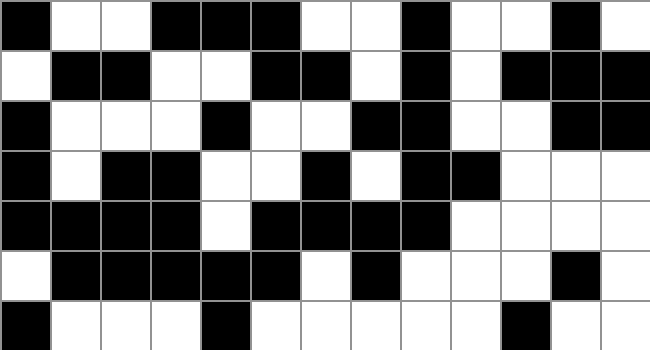[["black", "white", "white", "black", "black", "black", "white", "white", "black", "white", "white", "black", "white"], ["white", "black", "black", "white", "white", "black", "black", "white", "black", "white", "black", "black", "black"], ["black", "white", "white", "white", "black", "white", "white", "black", "black", "white", "white", "black", "black"], ["black", "white", "black", "black", "white", "white", "black", "white", "black", "black", "white", "white", "white"], ["black", "black", "black", "black", "white", "black", "black", "black", "black", "white", "white", "white", "white"], ["white", "black", "black", "black", "black", "black", "white", "black", "white", "white", "white", "black", "white"], ["black", "white", "white", "white", "black", "white", "white", "white", "white", "white", "black", "white", "white"]]